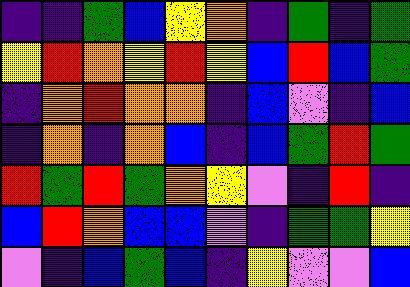[["indigo", "indigo", "green", "blue", "yellow", "orange", "indigo", "green", "indigo", "green"], ["yellow", "red", "orange", "yellow", "red", "yellow", "blue", "red", "blue", "green"], ["indigo", "orange", "red", "orange", "orange", "indigo", "blue", "violet", "indigo", "blue"], ["indigo", "orange", "indigo", "orange", "blue", "indigo", "blue", "green", "red", "green"], ["red", "green", "red", "green", "orange", "yellow", "violet", "indigo", "red", "indigo"], ["blue", "red", "orange", "blue", "blue", "violet", "indigo", "green", "green", "yellow"], ["violet", "indigo", "blue", "green", "blue", "indigo", "yellow", "violet", "violet", "blue"]]